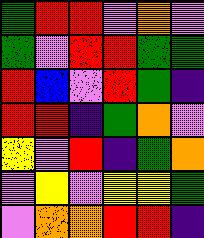[["green", "red", "red", "violet", "orange", "violet"], ["green", "violet", "red", "red", "green", "green"], ["red", "blue", "violet", "red", "green", "indigo"], ["red", "red", "indigo", "green", "orange", "violet"], ["yellow", "violet", "red", "indigo", "green", "orange"], ["violet", "yellow", "violet", "yellow", "yellow", "green"], ["violet", "orange", "orange", "red", "red", "indigo"]]